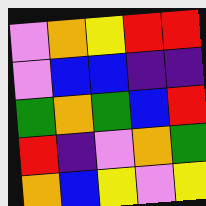[["violet", "orange", "yellow", "red", "red"], ["violet", "blue", "blue", "indigo", "indigo"], ["green", "orange", "green", "blue", "red"], ["red", "indigo", "violet", "orange", "green"], ["orange", "blue", "yellow", "violet", "yellow"]]